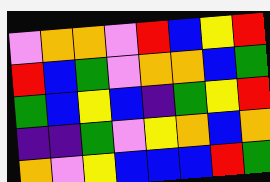[["violet", "orange", "orange", "violet", "red", "blue", "yellow", "red"], ["red", "blue", "green", "violet", "orange", "orange", "blue", "green"], ["green", "blue", "yellow", "blue", "indigo", "green", "yellow", "red"], ["indigo", "indigo", "green", "violet", "yellow", "orange", "blue", "orange"], ["orange", "violet", "yellow", "blue", "blue", "blue", "red", "green"]]